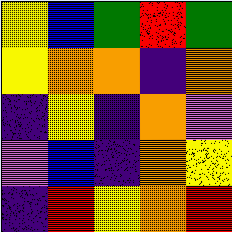[["yellow", "blue", "green", "red", "green"], ["yellow", "orange", "orange", "indigo", "orange"], ["indigo", "yellow", "indigo", "orange", "violet"], ["violet", "blue", "indigo", "orange", "yellow"], ["indigo", "red", "yellow", "orange", "red"]]